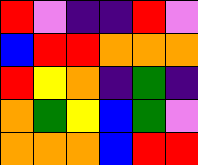[["red", "violet", "indigo", "indigo", "red", "violet"], ["blue", "red", "red", "orange", "orange", "orange"], ["red", "yellow", "orange", "indigo", "green", "indigo"], ["orange", "green", "yellow", "blue", "green", "violet"], ["orange", "orange", "orange", "blue", "red", "red"]]